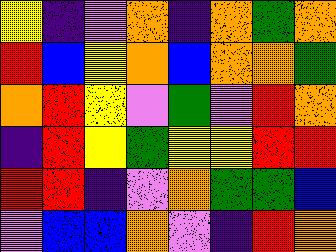[["yellow", "indigo", "violet", "orange", "indigo", "orange", "green", "orange"], ["red", "blue", "yellow", "orange", "blue", "orange", "orange", "green"], ["orange", "red", "yellow", "violet", "green", "violet", "red", "orange"], ["indigo", "red", "yellow", "green", "yellow", "yellow", "red", "red"], ["red", "red", "indigo", "violet", "orange", "green", "green", "blue"], ["violet", "blue", "blue", "orange", "violet", "indigo", "red", "orange"]]